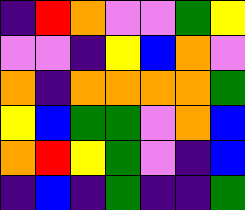[["indigo", "red", "orange", "violet", "violet", "green", "yellow"], ["violet", "violet", "indigo", "yellow", "blue", "orange", "violet"], ["orange", "indigo", "orange", "orange", "orange", "orange", "green"], ["yellow", "blue", "green", "green", "violet", "orange", "blue"], ["orange", "red", "yellow", "green", "violet", "indigo", "blue"], ["indigo", "blue", "indigo", "green", "indigo", "indigo", "green"]]